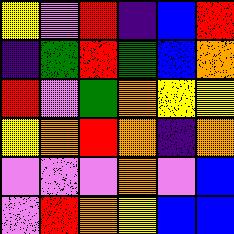[["yellow", "violet", "red", "indigo", "blue", "red"], ["indigo", "green", "red", "green", "blue", "orange"], ["red", "violet", "green", "orange", "yellow", "yellow"], ["yellow", "orange", "red", "orange", "indigo", "orange"], ["violet", "violet", "violet", "orange", "violet", "blue"], ["violet", "red", "orange", "yellow", "blue", "blue"]]